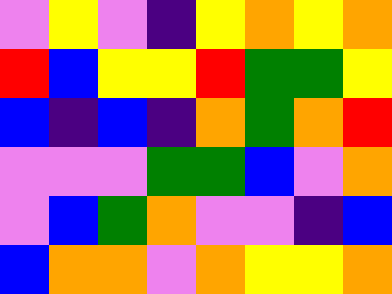[["violet", "yellow", "violet", "indigo", "yellow", "orange", "yellow", "orange"], ["red", "blue", "yellow", "yellow", "red", "green", "green", "yellow"], ["blue", "indigo", "blue", "indigo", "orange", "green", "orange", "red"], ["violet", "violet", "violet", "green", "green", "blue", "violet", "orange"], ["violet", "blue", "green", "orange", "violet", "violet", "indigo", "blue"], ["blue", "orange", "orange", "violet", "orange", "yellow", "yellow", "orange"]]